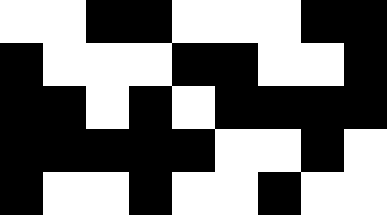[["white", "white", "black", "black", "white", "white", "white", "black", "black"], ["black", "white", "white", "white", "black", "black", "white", "white", "black"], ["black", "black", "white", "black", "white", "black", "black", "black", "black"], ["black", "black", "black", "black", "black", "white", "white", "black", "white"], ["black", "white", "white", "black", "white", "white", "black", "white", "white"]]